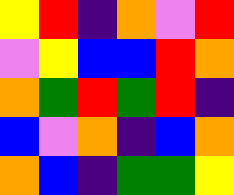[["yellow", "red", "indigo", "orange", "violet", "red"], ["violet", "yellow", "blue", "blue", "red", "orange"], ["orange", "green", "red", "green", "red", "indigo"], ["blue", "violet", "orange", "indigo", "blue", "orange"], ["orange", "blue", "indigo", "green", "green", "yellow"]]